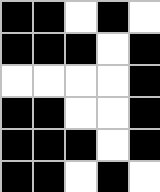[["black", "black", "white", "black", "white"], ["black", "black", "black", "white", "black"], ["white", "white", "white", "white", "black"], ["black", "black", "white", "white", "black"], ["black", "black", "black", "white", "black"], ["black", "black", "white", "black", "white"]]